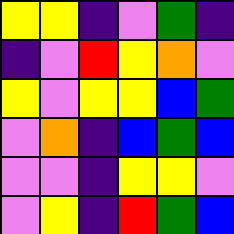[["yellow", "yellow", "indigo", "violet", "green", "indigo"], ["indigo", "violet", "red", "yellow", "orange", "violet"], ["yellow", "violet", "yellow", "yellow", "blue", "green"], ["violet", "orange", "indigo", "blue", "green", "blue"], ["violet", "violet", "indigo", "yellow", "yellow", "violet"], ["violet", "yellow", "indigo", "red", "green", "blue"]]